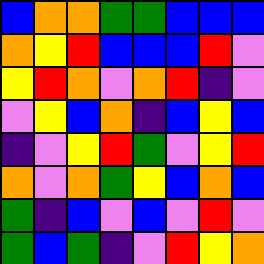[["blue", "orange", "orange", "green", "green", "blue", "blue", "blue"], ["orange", "yellow", "red", "blue", "blue", "blue", "red", "violet"], ["yellow", "red", "orange", "violet", "orange", "red", "indigo", "violet"], ["violet", "yellow", "blue", "orange", "indigo", "blue", "yellow", "blue"], ["indigo", "violet", "yellow", "red", "green", "violet", "yellow", "red"], ["orange", "violet", "orange", "green", "yellow", "blue", "orange", "blue"], ["green", "indigo", "blue", "violet", "blue", "violet", "red", "violet"], ["green", "blue", "green", "indigo", "violet", "red", "yellow", "orange"]]